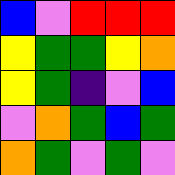[["blue", "violet", "red", "red", "red"], ["yellow", "green", "green", "yellow", "orange"], ["yellow", "green", "indigo", "violet", "blue"], ["violet", "orange", "green", "blue", "green"], ["orange", "green", "violet", "green", "violet"]]